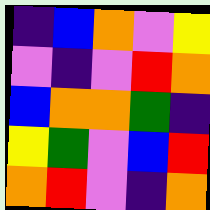[["indigo", "blue", "orange", "violet", "yellow"], ["violet", "indigo", "violet", "red", "orange"], ["blue", "orange", "orange", "green", "indigo"], ["yellow", "green", "violet", "blue", "red"], ["orange", "red", "violet", "indigo", "orange"]]